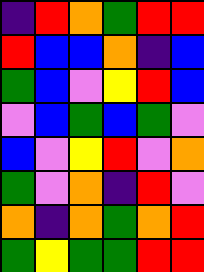[["indigo", "red", "orange", "green", "red", "red"], ["red", "blue", "blue", "orange", "indigo", "blue"], ["green", "blue", "violet", "yellow", "red", "blue"], ["violet", "blue", "green", "blue", "green", "violet"], ["blue", "violet", "yellow", "red", "violet", "orange"], ["green", "violet", "orange", "indigo", "red", "violet"], ["orange", "indigo", "orange", "green", "orange", "red"], ["green", "yellow", "green", "green", "red", "red"]]